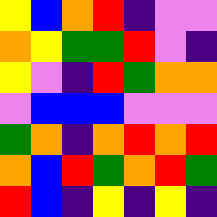[["yellow", "blue", "orange", "red", "indigo", "violet", "violet"], ["orange", "yellow", "green", "green", "red", "violet", "indigo"], ["yellow", "violet", "indigo", "red", "green", "orange", "orange"], ["violet", "blue", "blue", "blue", "violet", "violet", "violet"], ["green", "orange", "indigo", "orange", "red", "orange", "red"], ["orange", "blue", "red", "green", "orange", "red", "green"], ["red", "blue", "indigo", "yellow", "indigo", "yellow", "indigo"]]